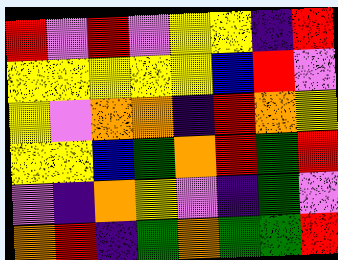[["red", "violet", "red", "violet", "yellow", "yellow", "indigo", "red"], ["yellow", "yellow", "yellow", "yellow", "yellow", "blue", "red", "violet"], ["yellow", "violet", "orange", "orange", "indigo", "red", "orange", "yellow"], ["yellow", "yellow", "blue", "green", "orange", "red", "green", "red"], ["violet", "indigo", "orange", "yellow", "violet", "indigo", "green", "violet"], ["orange", "red", "indigo", "green", "orange", "green", "green", "red"]]